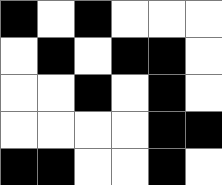[["black", "white", "black", "white", "white", "white"], ["white", "black", "white", "black", "black", "white"], ["white", "white", "black", "white", "black", "white"], ["white", "white", "white", "white", "black", "black"], ["black", "black", "white", "white", "black", "white"]]